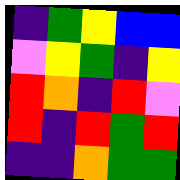[["indigo", "green", "yellow", "blue", "blue"], ["violet", "yellow", "green", "indigo", "yellow"], ["red", "orange", "indigo", "red", "violet"], ["red", "indigo", "red", "green", "red"], ["indigo", "indigo", "orange", "green", "green"]]